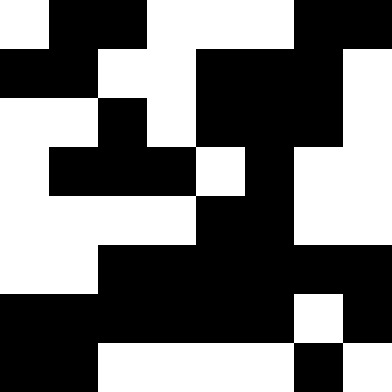[["white", "black", "black", "white", "white", "white", "black", "black"], ["black", "black", "white", "white", "black", "black", "black", "white"], ["white", "white", "black", "white", "black", "black", "black", "white"], ["white", "black", "black", "black", "white", "black", "white", "white"], ["white", "white", "white", "white", "black", "black", "white", "white"], ["white", "white", "black", "black", "black", "black", "black", "black"], ["black", "black", "black", "black", "black", "black", "white", "black"], ["black", "black", "white", "white", "white", "white", "black", "white"]]